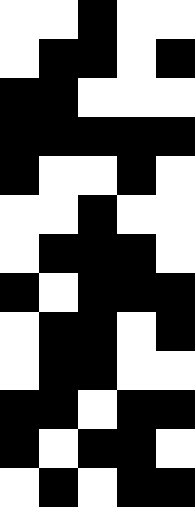[["white", "white", "black", "white", "white"], ["white", "black", "black", "white", "black"], ["black", "black", "white", "white", "white"], ["black", "black", "black", "black", "black"], ["black", "white", "white", "black", "white"], ["white", "white", "black", "white", "white"], ["white", "black", "black", "black", "white"], ["black", "white", "black", "black", "black"], ["white", "black", "black", "white", "black"], ["white", "black", "black", "white", "white"], ["black", "black", "white", "black", "black"], ["black", "white", "black", "black", "white"], ["white", "black", "white", "black", "black"]]